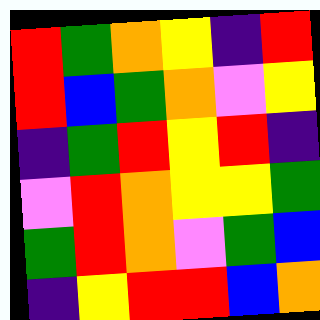[["red", "green", "orange", "yellow", "indigo", "red"], ["red", "blue", "green", "orange", "violet", "yellow"], ["indigo", "green", "red", "yellow", "red", "indigo"], ["violet", "red", "orange", "yellow", "yellow", "green"], ["green", "red", "orange", "violet", "green", "blue"], ["indigo", "yellow", "red", "red", "blue", "orange"]]